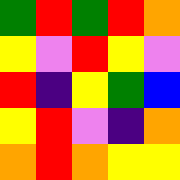[["green", "red", "green", "red", "orange"], ["yellow", "violet", "red", "yellow", "violet"], ["red", "indigo", "yellow", "green", "blue"], ["yellow", "red", "violet", "indigo", "orange"], ["orange", "red", "orange", "yellow", "yellow"]]